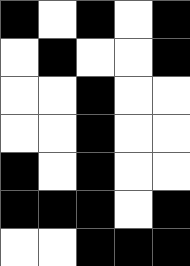[["black", "white", "black", "white", "black"], ["white", "black", "white", "white", "black"], ["white", "white", "black", "white", "white"], ["white", "white", "black", "white", "white"], ["black", "white", "black", "white", "white"], ["black", "black", "black", "white", "black"], ["white", "white", "black", "black", "black"]]